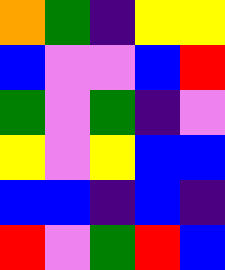[["orange", "green", "indigo", "yellow", "yellow"], ["blue", "violet", "violet", "blue", "red"], ["green", "violet", "green", "indigo", "violet"], ["yellow", "violet", "yellow", "blue", "blue"], ["blue", "blue", "indigo", "blue", "indigo"], ["red", "violet", "green", "red", "blue"]]